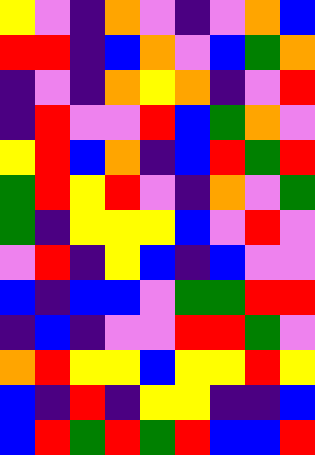[["yellow", "violet", "indigo", "orange", "violet", "indigo", "violet", "orange", "blue"], ["red", "red", "indigo", "blue", "orange", "violet", "blue", "green", "orange"], ["indigo", "violet", "indigo", "orange", "yellow", "orange", "indigo", "violet", "red"], ["indigo", "red", "violet", "violet", "red", "blue", "green", "orange", "violet"], ["yellow", "red", "blue", "orange", "indigo", "blue", "red", "green", "red"], ["green", "red", "yellow", "red", "violet", "indigo", "orange", "violet", "green"], ["green", "indigo", "yellow", "yellow", "yellow", "blue", "violet", "red", "violet"], ["violet", "red", "indigo", "yellow", "blue", "indigo", "blue", "violet", "violet"], ["blue", "indigo", "blue", "blue", "violet", "green", "green", "red", "red"], ["indigo", "blue", "indigo", "violet", "violet", "red", "red", "green", "violet"], ["orange", "red", "yellow", "yellow", "blue", "yellow", "yellow", "red", "yellow"], ["blue", "indigo", "red", "indigo", "yellow", "yellow", "indigo", "indigo", "blue"], ["blue", "red", "green", "red", "green", "red", "blue", "blue", "red"]]